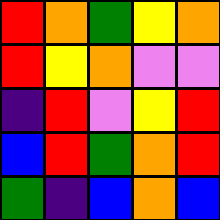[["red", "orange", "green", "yellow", "orange"], ["red", "yellow", "orange", "violet", "violet"], ["indigo", "red", "violet", "yellow", "red"], ["blue", "red", "green", "orange", "red"], ["green", "indigo", "blue", "orange", "blue"]]